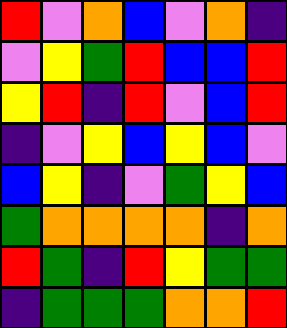[["red", "violet", "orange", "blue", "violet", "orange", "indigo"], ["violet", "yellow", "green", "red", "blue", "blue", "red"], ["yellow", "red", "indigo", "red", "violet", "blue", "red"], ["indigo", "violet", "yellow", "blue", "yellow", "blue", "violet"], ["blue", "yellow", "indigo", "violet", "green", "yellow", "blue"], ["green", "orange", "orange", "orange", "orange", "indigo", "orange"], ["red", "green", "indigo", "red", "yellow", "green", "green"], ["indigo", "green", "green", "green", "orange", "orange", "red"]]